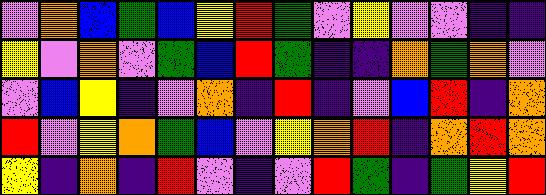[["violet", "orange", "blue", "green", "blue", "yellow", "red", "green", "violet", "yellow", "violet", "violet", "indigo", "indigo"], ["yellow", "violet", "orange", "violet", "green", "blue", "red", "green", "indigo", "indigo", "orange", "green", "orange", "violet"], ["violet", "blue", "yellow", "indigo", "violet", "orange", "indigo", "red", "indigo", "violet", "blue", "red", "indigo", "orange"], ["red", "violet", "yellow", "orange", "green", "blue", "violet", "yellow", "orange", "red", "indigo", "orange", "red", "orange"], ["yellow", "indigo", "orange", "indigo", "red", "violet", "indigo", "violet", "red", "green", "indigo", "green", "yellow", "red"]]